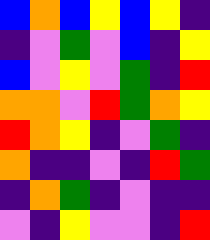[["blue", "orange", "blue", "yellow", "blue", "yellow", "indigo"], ["indigo", "violet", "green", "violet", "blue", "indigo", "yellow"], ["blue", "violet", "yellow", "violet", "green", "indigo", "red"], ["orange", "orange", "violet", "red", "green", "orange", "yellow"], ["red", "orange", "yellow", "indigo", "violet", "green", "indigo"], ["orange", "indigo", "indigo", "violet", "indigo", "red", "green"], ["indigo", "orange", "green", "indigo", "violet", "indigo", "indigo"], ["violet", "indigo", "yellow", "violet", "violet", "indigo", "red"]]